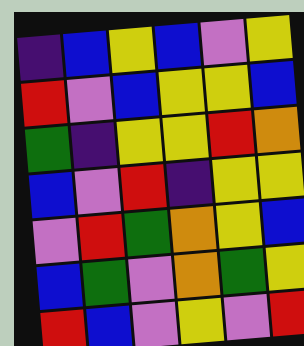[["indigo", "blue", "yellow", "blue", "violet", "yellow"], ["red", "violet", "blue", "yellow", "yellow", "blue"], ["green", "indigo", "yellow", "yellow", "red", "orange"], ["blue", "violet", "red", "indigo", "yellow", "yellow"], ["violet", "red", "green", "orange", "yellow", "blue"], ["blue", "green", "violet", "orange", "green", "yellow"], ["red", "blue", "violet", "yellow", "violet", "red"]]